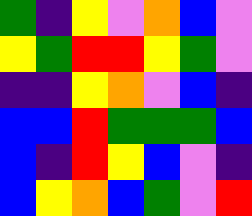[["green", "indigo", "yellow", "violet", "orange", "blue", "violet"], ["yellow", "green", "red", "red", "yellow", "green", "violet"], ["indigo", "indigo", "yellow", "orange", "violet", "blue", "indigo"], ["blue", "blue", "red", "green", "green", "green", "blue"], ["blue", "indigo", "red", "yellow", "blue", "violet", "indigo"], ["blue", "yellow", "orange", "blue", "green", "violet", "red"]]